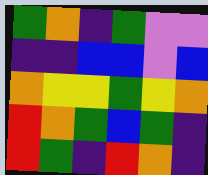[["green", "orange", "indigo", "green", "violet", "violet"], ["indigo", "indigo", "blue", "blue", "violet", "blue"], ["orange", "yellow", "yellow", "green", "yellow", "orange"], ["red", "orange", "green", "blue", "green", "indigo"], ["red", "green", "indigo", "red", "orange", "indigo"]]